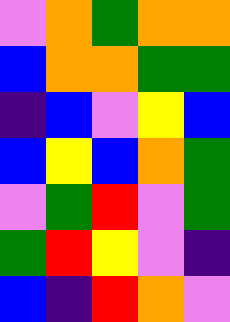[["violet", "orange", "green", "orange", "orange"], ["blue", "orange", "orange", "green", "green"], ["indigo", "blue", "violet", "yellow", "blue"], ["blue", "yellow", "blue", "orange", "green"], ["violet", "green", "red", "violet", "green"], ["green", "red", "yellow", "violet", "indigo"], ["blue", "indigo", "red", "orange", "violet"]]